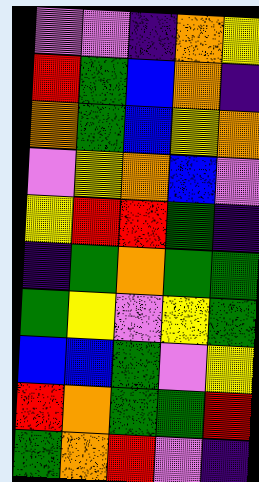[["violet", "violet", "indigo", "orange", "yellow"], ["red", "green", "blue", "orange", "indigo"], ["orange", "green", "blue", "yellow", "orange"], ["violet", "yellow", "orange", "blue", "violet"], ["yellow", "red", "red", "green", "indigo"], ["indigo", "green", "orange", "green", "green"], ["green", "yellow", "violet", "yellow", "green"], ["blue", "blue", "green", "violet", "yellow"], ["red", "orange", "green", "green", "red"], ["green", "orange", "red", "violet", "indigo"]]